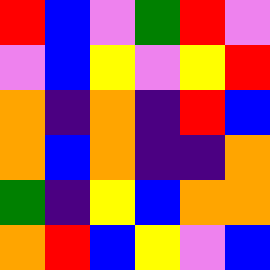[["red", "blue", "violet", "green", "red", "violet"], ["violet", "blue", "yellow", "violet", "yellow", "red"], ["orange", "indigo", "orange", "indigo", "red", "blue"], ["orange", "blue", "orange", "indigo", "indigo", "orange"], ["green", "indigo", "yellow", "blue", "orange", "orange"], ["orange", "red", "blue", "yellow", "violet", "blue"]]